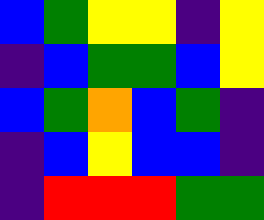[["blue", "green", "yellow", "yellow", "indigo", "yellow"], ["indigo", "blue", "green", "green", "blue", "yellow"], ["blue", "green", "orange", "blue", "green", "indigo"], ["indigo", "blue", "yellow", "blue", "blue", "indigo"], ["indigo", "red", "red", "red", "green", "green"]]